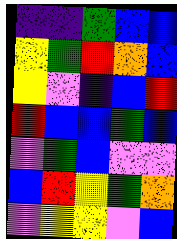[["indigo", "indigo", "green", "blue", "blue"], ["yellow", "green", "red", "orange", "blue"], ["yellow", "violet", "indigo", "blue", "red"], ["red", "blue", "blue", "green", "blue"], ["violet", "green", "blue", "violet", "violet"], ["blue", "red", "yellow", "green", "orange"], ["violet", "yellow", "yellow", "violet", "blue"]]